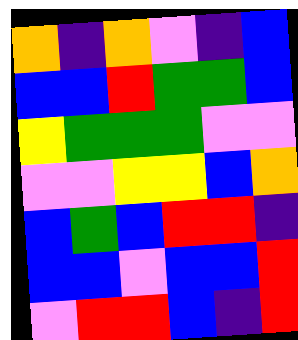[["orange", "indigo", "orange", "violet", "indigo", "blue"], ["blue", "blue", "red", "green", "green", "blue"], ["yellow", "green", "green", "green", "violet", "violet"], ["violet", "violet", "yellow", "yellow", "blue", "orange"], ["blue", "green", "blue", "red", "red", "indigo"], ["blue", "blue", "violet", "blue", "blue", "red"], ["violet", "red", "red", "blue", "indigo", "red"]]